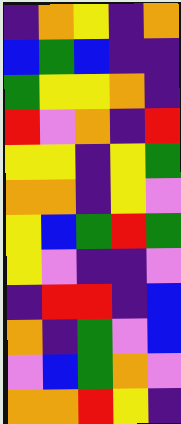[["indigo", "orange", "yellow", "indigo", "orange"], ["blue", "green", "blue", "indigo", "indigo"], ["green", "yellow", "yellow", "orange", "indigo"], ["red", "violet", "orange", "indigo", "red"], ["yellow", "yellow", "indigo", "yellow", "green"], ["orange", "orange", "indigo", "yellow", "violet"], ["yellow", "blue", "green", "red", "green"], ["yellow", "violet", "indigo", "indigo", "violet"], ["indigo", "red", "red", "indigo", "blue"], ["orange", "indigo", "green", "violet", "blue"], ["violet", "blue", "green", "orange", "violet"], ["orange", "orange", "red", "yellow", "indigo"]]